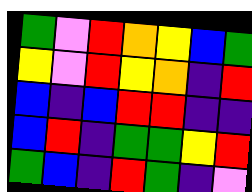[["green", "violet", "red", "orange", "yellow", "blue", "green"], ["yellow", "violet", "red", "yellow", "orange", "indigo", "red"], ["blue", "indigo", "blue", "red", "red", "indigo", "indigo"], ["blue", "red", "indigo", "green", "green", "yellow", "red"], ["green", "blue", "indigo", "red", "green", "indigo", "violet"]]